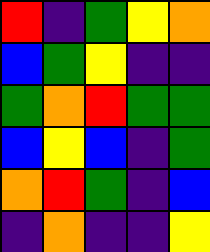[["red", "indigo", "green", "yellow", "orange"], ["blue", "green", "yellow", "indigo", "indigo"], ["green", "orange", "red", "green", "green"], ["blue", "yellow", "blue", "indigo", "green"], ["orange", "red", "green", "indigo", "blue"], ["indigo", "orange", "indigo", "indigo", "yellow"]]